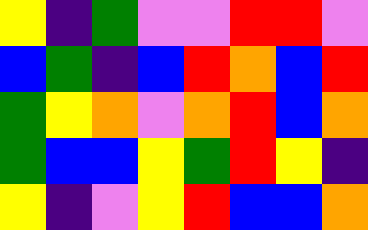[["yellow", "indigo", "green", "violet", "violet", "red", "red", "violet"], ["blue", "green", "indigo", "blue", "red", "orange", "blue", "red"], ["green", "yellow", "orange", "violet", "orange", "red", "blue", "orange"], ["green", "blue", "blue", "yellow", "green", "red", "yellow", "indigo"], ["yellow", "indigo", "violet", "yellow", "red", "blue", "blue", "orange"]]